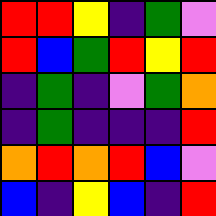[["red", "red", "yellow", "indigo", "green", "violet"], ["red", "blue", "green", "red", "yellow", "red"], ["indigo", "green", "indigo", "violet", "green", "orange"], ["indigo", "green", "indigo", "indigo", "indigo", "red"], ["orange", "red", "orange", "red", "blue", "violet"], ["blue", "indigo", "yellow", "blue", "indigo", "red"]]